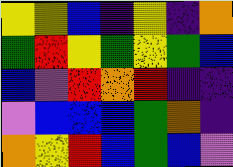[["yellow", "yellow", "blue", "indigo", "yellow", "indigo", "orange"], ["green", "red", "yellow", "green", "yellow", "green", "blue"], ["blue", "violet", "red", "orange", "red", "indigo", "indigo"], ["violet", "blue", "blue", "blue", "green", "orange", "indigo"], ["orange", "yellow", "red", "blue", "green", "blue", "violet"]]